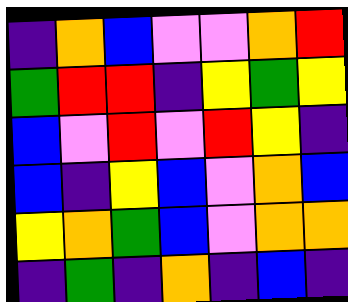[["indigo", "orange", "blue", "violet", "violet", "orange", "red"], ["green", "red", "red", "indigo", "yellow", "green", "yellow"], ["blue", "violet", "red", "violet", "red", "yellow", "indigo"], ["blue", "indigo", "yellow", "blue", "violet", "orange", "blue"], ["yellow", "orange", "green", "blue", "violet", "orange", "orange"], ["indigo", "green", "indigo", "orange", "indigo", "blue", "indigo"]]